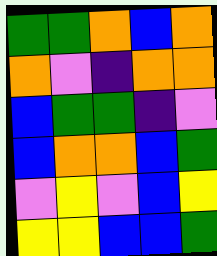[["green", "green", "orange", "blue", "orange"], ["orange", "violet", "indigo", "orange", "orange"], ["blue", "green", "green", "indigo", "violet"], ["blue", "orange", "orange", "blue", "green"], ["violet", "yellow", "violet", "blue", "yellow"], ["yellow", "yellow", "blue", "blue", "green"]]